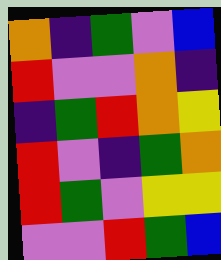[["orange", "indigo", "green", "violet", "blue"], ["red", "violet", "violet", "orange", "indigo"], ["indigo", "green", "red", "orange", "yellow"], ["red", "violet", "indigo", "green", "orange"], ["red", "green", "violet", "yellow", "yellow"], ["violet", "violet", "red", "green", "blue"]]